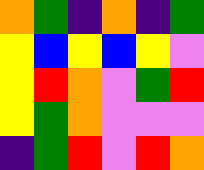[["orange", "green", "indigo", "orange", "indigo", "green"], ["yellow", "blue", "yellow", "blue", "yellow", "violet"], ["yellow", "red", "orange", "violet", "green", "red"], ["yellow", "green", "orange", "violet", "violet", "violet"], ["indigo", "green", "red", "violet", "red", "orange"]]